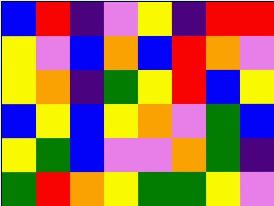[["blue", "red", "indigo", "violet", "yellow", "indigo", "red", "red"], ["yellow", "violet", "blue", "orange", "blue", "red", "orange", "violet"], ["yellow", "orange", "indigo", "green", "yellow", "red", "blue", "yellow"], ["blue", "yellow", "blue", "yellow", "orange", "violet", "green", "blue"], ["yellow", "green", "blue", "violet", "violet", "orange", "green", "indigo"], ["green", "red", "orange", "yellow", "green", "green", "yellow", "violet"]]